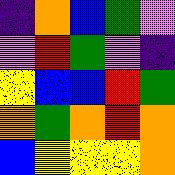[["indigo", "orange", "blue", "green", "violet"], ["violet", "red", "green", "violet", "indigo"], ["yellow", "blue", "blue", "red", "green"], ["orange", "green", "orange", "red", "orange"], ["blue", "yellow", "yellow", "yellow", "orange"]]